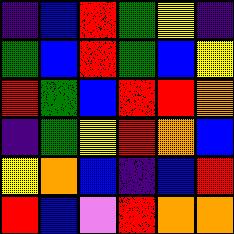[["indigo", "blue", "red", "green", "yellow", "indigo"], ["green", "blue", "red", "green", "blue", "yellow"], ["red", "green", "blue", "red", "red", "orange"], ["indigo", "green", "yellow", "red", "orange", "blue"], ["yellow", "orange", "blue", "indigo", "blue", "red"], ["red", "blue", "violet", "red", "orange", "orange"]]